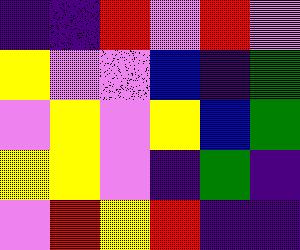[["indigo", "indigo", "red", "violet", "red", "violet"], ["yellow", "violet", "violet", "blue", "indigo", "green"], ["violet", "yellow", "violet", "yellow", "blue", "green"], ["yellow", "yellow", "violet", "indigo", "green", "indigo"], ["violet", "red", "yellow", "red", "indigo", "indigo"]]